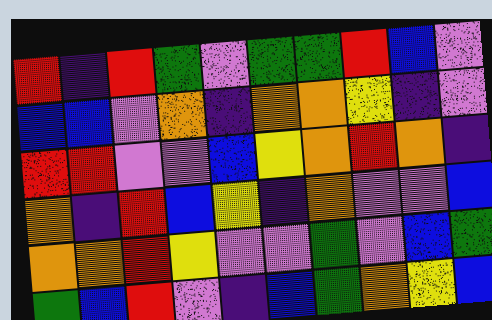[["red", "indigo", "red", "green", "violet", "green", "green", "red", "blue", "violet"], ["blue", "blue", "violet", "orange", "indigo", "orange", "orange", "yellow", "indigo", "violet"], ["red", "red", "violet", "violet", "blue", "yellow", "orange", "red", "orange", "indigo"], ["orange", "indigo", "red", "blue", "yellow", "indigo", "orange", "violet", "violet", "blue"], ["orange", "orange", "red", "yellow", "violet", "violet", "green", "violet", "blue", "green"], ["green", "blue", "red", "violet", "indigo", "blue", "green", "orange", "yellow", "blue"]]